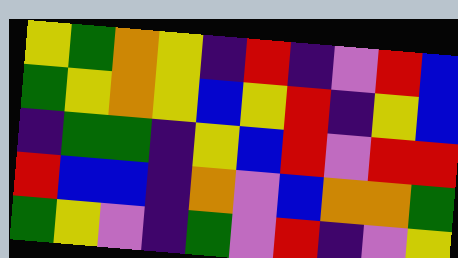[["yellow", "green", "orange", "yellow", "indigo", "red", "indigo", "violet", "red", "blue"], ["green", "yellow", "orange", "yellow", "blue", "yellow", "red", "indigo", "yellow", "blue"], ["indigo", "green", "green", "indigo", "yellow", "blue", "red", "violet", "red", "red"], ["red", "blue", "blue", "indigo", "orange", "violet", "blue", "orange", "orange", "green"], ["green", "yellow", "violet", "indigo", "green", "violet", "red", "indigo", "violet", "yellow"]]